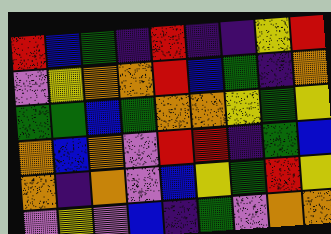[["red", "blue", "green", "indigo", "red", "indigo", "indigo", "yellow", "red"], ["violet", "yellow", "orange", "orange", "red", "blue", "green", "indigo", "orange"], ["green", "green", "blue", "green", "orange", "orange", "yellow", "green", "yellow"], ["orange", "blue", "orange", "violet", "red", "red", "indigo", "green", "blue"], ["orange", "indigo", "orange", "violet", "blue", "yellow", "green", "red", "yellow"], ["violet", "yellow", "violet", "blue", "indigo", "green", "violet", "orange", "orange"]]